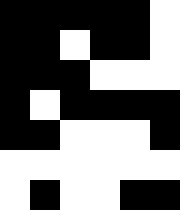[["black", "black", "black", "black", "black", "white"], ["black", "black", "white", "black", "black", "white"], ["black", "black", "black", "white", "white", "white"], ["black", "white", "black", "black", "black", "black"], ["black", "black", "white", "white", "white", "black"], ["white", "white", "white", "white", "white", "white"], ["white", "black", "white", "white", "black", "black"]]